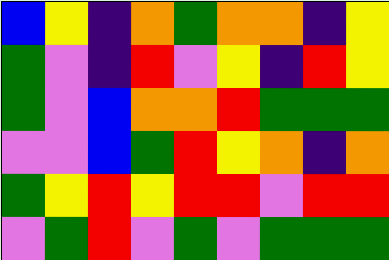[["blue", "yellow", "indigo", "orange", "green", "orange", "orange", "indigo", "yellow"], ["green", "violet", "indigo", "red", "violet", "yellow", "indigo", "red", "yellow"], ["green", "violet", "blue", "orange", "orange", "red", "green", "green", "green"], ["violet", "violet", "blue", "green", "red", "yellow", "orange", "indigo", "orange"], ["green", "yellow", "red", "yellow", "red", "red", "violet", "red", "red"], ["violet", "green", "red", "violet", "green", "violet", "green", "green", "green"]]